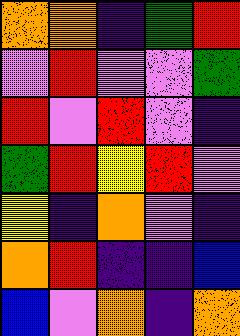[["orange", "orange", "indigo", "green", "red"], ["violet", "red", "violet", "violet", "green"], ["red", "violet", "red", "violet", "indigo"], ["green", "red", "yellow", "red", "violet"], ["yellow", "indigo", "orange", "violet", "indigo"], ["orange", "red", "indigo", "indigo", "blue"], ["blue", "violet", "orange", "indigo", "orange"]]